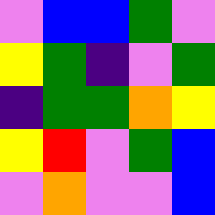[["violet", "blue", "blue", "green", "violet"], ["yellow", "green", "indigo", "violet", "green"], ["indigo", "green", "green", "orange", "yellow"], ["yellow", "red", "violet", "green", "blue"], ["violet", "orange", "violet", "violet", "blue"]]